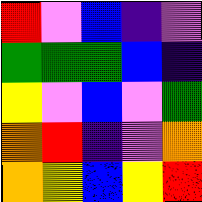[["red", "violet", "blue", "indigo", "violet"], ["green", "green", "green", "blue", "indigo"], ["yellow", "violet", "blue", "violet", "green"], ["orange", "red", "indigo", "violet", "orange"], ["orange", "yellow", "blue", "yellow", "red"]]